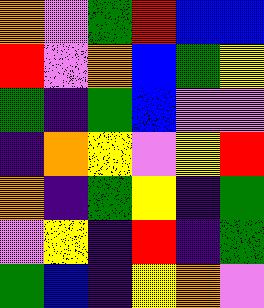[["orange", "violet", "green", "red", "blue", "blue"], ["red", "violet", "orange", "blue", "green", "yellow"], ["green", "indigo", "green", "blue", "violet", "violet"], ["indigo", "orange", "yellow", "violet", "yellow", "red"], ["orange", "indigo", "green", "yellow", "indigo", "green"], ["violet", "yellow", "indigo", "red", "indigo", "green"], ["green", "blue", "indigo", "yellow", "orange", "violet"]]